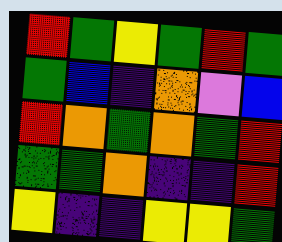[["red", "green", "yellow", "green", "red", "green"], ["green", "blue", "indigo", "orange", "violet", "blue"], ["red", "orange", "green", "orange", "green", "red"], ["green", "green", "orange", "indigo", "indigo", "red"], ["yellow", "indigo", "indigo", "yellow", "yellow", "green"]]